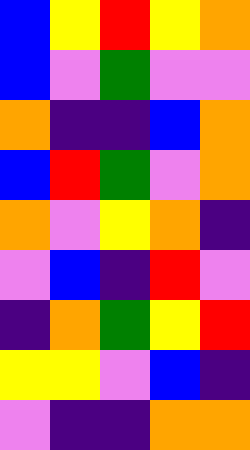[["blue", "yellow", "red", "yellow", "orange"], ["blue", "violet", "green", "violet", "violet"], ["orange", "indigo", "indigo", "blue", "orange"], ["blue", "red", "green", "violet", "orange"], ["orange", "violet", "yellow", "orange", "indigo"], ["violet", "blue", "indigo", "red", "violet"], ["indigo", "orange", "green", "yellow", "red"], ["yellow", "yellow", "violet", "blue", "indigo"], ["violet", "indigo", "indigo", "orange", "orange"]]